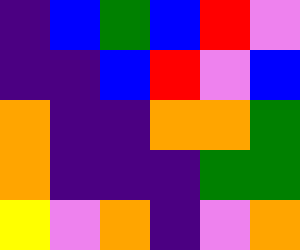[["indigo", "blue", "green", "blue", "red", "violet"], ["indigo", "indigo", "blue", "red", "violet", "blue"], ["orange", "indigo", "indigo", "orange", "orange", "green"], ["orange", "indigo", "indigo", "indigo", "green", "green"], ["yellow", "violet", "orange", "indigo", "violet", "orange"]]